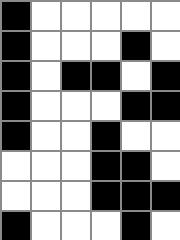[["black", "white", "white", "white", "white", "white"], ["black", "white", "white", "white", "black", "white"], ["black", "white", "black", "black", "white", "black"], ["black", "white", "white", "white", "black", "black"], ["black", "white", "white", "black", "white", "white"], ["white", "white", "white", "black", "black", "white"], ["white", "white", "white", "black", "black", "black"], ["black", "white", "white", "white", "black", "white"]]